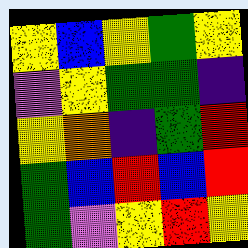[["yellow", "blue", "yellow", "green", "yellow"], ["violet", "yellow", "green", "green", "indigo"], ["yellow", "orange", "indigo", "green", "red"], ["green", "blue", "red", "blue", "red"], ["green", "violet", "yellow", "red", "yellow"]]